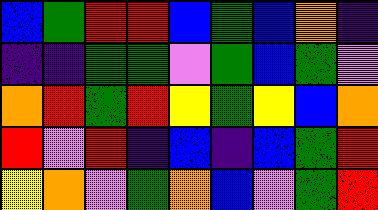[["blue", "green", "red", "red", "blue", "green", "blue", "orange", "indigo"], ["indigo", "indigo", "green", "green", "violet", "green", "blue", "green", "violet"], ["orange", "red", "green", "red", "yellow", "green", "yellow", "blue", "orange"], ["red", "violet", "red", "indigo", "blue", "indigo", "blue", "green", "red"], ["yellow", "orange", "violet", "green", "orange", "blue", "violet", "green", "red"]]